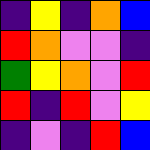[["indigo", "yellow", "indigo", "orange", "blue"], ["red", "orange", "violet", "violet", "indigo"], ["green", "yellow", "orange", "violet", "red"], ["red", "indigo", "red", "violet", "yellow"], ["indigo", "violet", "indigo", "red", "blue"]]